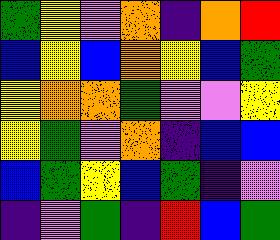[["green", "yellow", "violet", "orange", "indigo", "orange", "red"], ["blue", "yellow", "blue", "orange", "yellow", "blue", "green"], ["yellow", "orange", "orange", "green", "violet", "violet", "yellow"], ["yellow", "green", "violet", "orange", "indigo", "blue", "blue"], ["blue", "green", "yellow", "blue", "green", "indigo", "violet"], ["indigo", "violet", "green", "indigo", "red", "blue", "green"]]